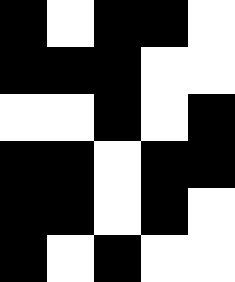[["black", "white", "black", "black", "white"], ["black", "black", "black", "white", "white"], ["white", "white", "black", "white", "black"], ["black", "black", "white", "black", "black"], ["black", "black", "white", "black", "white"], ["black", "white", "black", "white", "white"]]